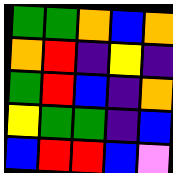[["green", "green", "orange", "blue", "orange"], ["orange", "red", "indigo", "yellow", "indigo"], ["green", "red", "blue", "indigo", "orange"], ["yellow", "green", "green", "indigo", "blue"], ["blue", "red", "red", "blue", "violet"]]